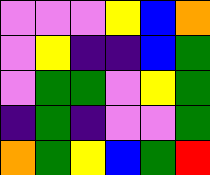[["violet", "violet", "violet", "yellow", "blue", "orange"], ["violet", "yellow", "indigo", "indigo", "blue", "green"], ["violet", "green", "green", "violet", "yellow", "green"], ["indigo", "green", "indigo", "violet", "violet", "green"], ["orange", "green", "yellow", "blue", "green", "red"]]